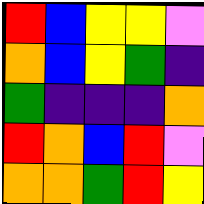[["red", "blue", "yellow", "yellow", "violet"], ["orange", "blue", "yellow", "green", "indigo"], ["green", "indigo", "indigo", "indigo", "orange"], ["red", "orange", "blue", "red", "violet"], ["orange", "orange", "green", "red", "yellow"]]